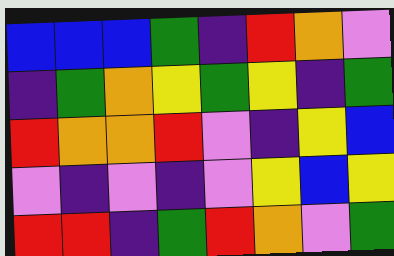[["blue", "blue", "blue", "green", "indigo", "red", "orange", "violet"], ["indigo", "green", "orange", "yellow", "green", "yellow", "indigo", "green"], ["red", "orange", "orange", "red", "violet", "indigo", "yellow", "blue"], ["violet", "indigo", "violet", "indigo", "violet", "yellow", "blue", "yellow"], ["red", "red", "indigo", "green", "red", "orange", "violet", "green"]]